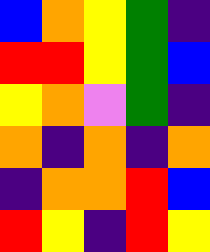[["blue", "orange", "yellow", "green", "indigo"], ["red", "red", "yellow", "green", "blue"], ["yellow", "orange", "violet", "green", "indigo"], ["orange", "indigo", "orange", "indigo", "orange"], ["indigo", "orange", "orange", "red", "blue"], ["red", "yellow", "indigo", "red", "yellow"]]